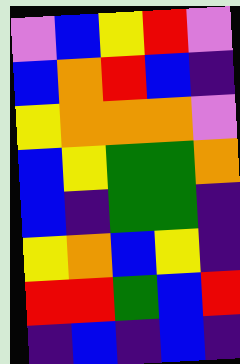[["violet", "blue", "yellow", "red", "violet"], ["blue", "orange", "red", "blue", "indigo"], ["yellow", "orange", "orange", "orange", "violet"], ["blue", "yellow", "green", "green", "orange"], ["blue", "indigo", "green", "green", "indigo"], ["yellow", "orange", "blue", "yellow", "indigo"], ["red", "red", "green", "blue", "red"], ["indigo", "blue", "indigo", "blue", "indigo"]]